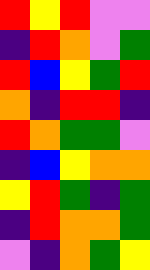[["red", "yellow", "red", "violet", "violet"], ["indigo", "red", "orange", "violet", "green"], ["red", "blue", "yellow", "green", "red"], ["orange", "indigo", "red", "red", "indigo"], ["red", "orange", "green", "green", "violet"], ["indigo", "blue", "yellow", "orange", "orange"], ["yellow", "red", "green", "indigo", "green"], ["indigo", "red", "orange", "orange", "green"], ["violet", "indigo", "orange", "green", "yellow"]]